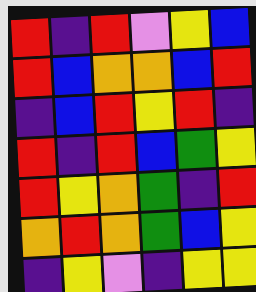[["red", "indigo", "red", "violet", "yellow", "blue"], ["red", "blue", "orange", "orange", "blue", "red"], ["indigo", "blue", "red", "yellow", "red", "indigo"], ["red", "indigo", "red", "blue", "green", "yellow"], ["red", "yellow", "orange", "green", "indigo", "red"], ["orange", "red", "orange", "green", "blue", "yellow"], ["indigo", "yellow", "violet", "indigo", "yellow", "yellow"]]